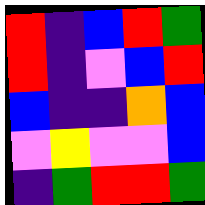[["red", "indigo", "blue", "red", "green"], ["red", "indigo", "violet", "blue", "red"], ["blue", "indigo", "indigo", "orange", "blue"], ["violet", "yellow", "violet", "violet", "blue"], ["indigo", "green", "red", "red", "green"]]